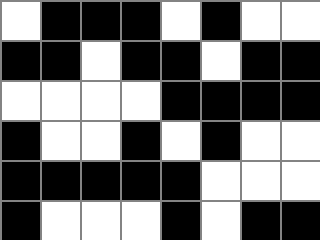[["white", "black", "black", "black", "white", "black", "white", "white"], ["black", "black", "white", "black", "black", "white", "black", "black"], ["white", "white", "white", "white", "black", "black", "black", "black"], ["black", "white", "white", "black", "white", "black", "white", "white"], ["black", "black", "black", "black", "black", "white", "white", "white"], ["black", "white", "white", "white", "black", "white", "black", "black"]]